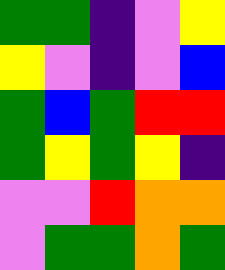[["green", "green", "indigo", "violet", "yellow"], ["yellow", "violet", "indigo", "violet", "blue"], ["green", "blue", "green", "red", "red"], ["green", "yellow", "green", "yellow", "indigo"], ["violet", "violet", "red", "orange", "orange"], ["violet", "green", "green", "orange", "green"]]